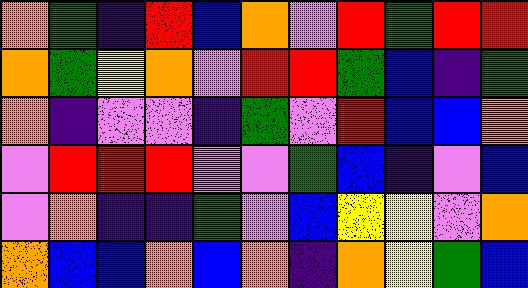[["orange", "green", "indigo", "red", "blue", "orange", "violet", "red", "green", "red", "red"], ["orange", "green", "yellow", "orange", "violet", "red", "red", "green", "blue", "indigo", "green"], ["orange", "indigo", "violet", "violet", "indigo", "green", "violet", "red", "blue", "blue", "orange"], ["violet", "red", "red", "red", "violet", "violet", "green", "blue", "indigo", "violet", "blue"], ["violet", "orange", "indigo", "indigo", "green", "violet", "blue", "yellow", "yellow", "violet", "orange"], ["orange", "blue", "blue", "orange", "blue", "orange", "indigo", "orange", "yellow", "green", "blue"]]